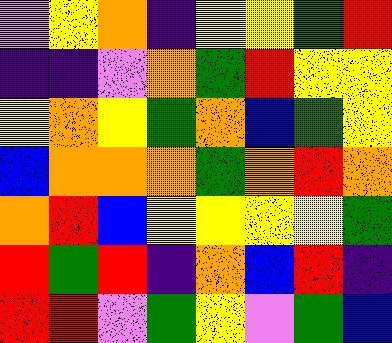[["violet", "yellow", "orange", "indigo", "yellow", "yellow", "green", "red"], ["indigo", "indigo", "violet", "orange", "green", "red", "yellow", "yellow"], ["yellow", "orange", "yellow", "green", "orange", "blue", "green", "yellow"], ["blue", "orange", "orange", "orange", "green", "orange", "red", "orange"], ["orange", "red", "blue", "yellow", "yellow", "yellow", "yellow", "green"], ["red", "green", "red", "indigo", "orange", "blue", "red", "indigo"], ["red", "red", "violet", "green", "yellow", "violet", "green", "blue"]]